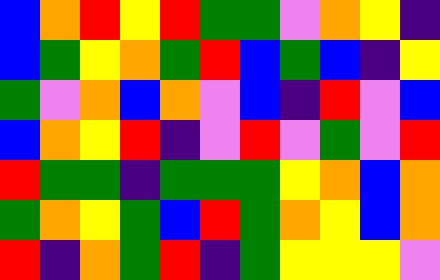[["blue", "orange", "red", "yellow", "red", "green", "green", "violet", "orange", "yellow", "indigo"], ["blue", "green", "yellow", "orange", "green", "red", "blue", "green", "blue", "indigo", "yellow"], ["green", "violet", "orange", "blue", "orange", "violet", "blue", "indigo", "red", "violet", "blue"], ["blue", "orange", "yellow", "red", "indigo", "violet", "red", "violet", "green", "violet", "red"], ["red", "green", "green", "indigo", "green", "green", "green", "yellow", "orange", "blue", "orange"], ["green", "orange", "yellow", "green", "blue", "red", "green", "orange", "yellow", "blue", "orange"], ["red", "indigo", "orange", "green", "red", "indigo", "green", "yellow", "yellow", "yellow", "violet"]]